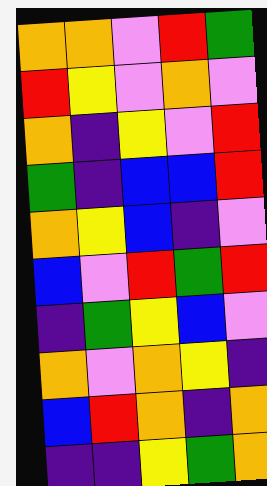[["orange", "orange", "violet", "red", "green"], ["red", "yellow", "violet", "orange", "violet"], ["orange", "indigo", "yellow", "violet", "red"], ["green", "indigo", "blue", "blue", "red"], ["orange", "yellow", "blue", "indigo", "violet"], ["blue", "violet", "red", "green", "red"], ["indigo", "green", "yellow", "blue", "violet"], ["orange", "violet", "orange", "yellow", "indigo"], ["blue", "red", "orange", "indigo", "orange"], ["indigo", "indigo", "yellow", "green", "orange"]]